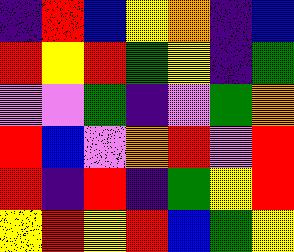[["indigo", "red", "blue", "yellow", "orange", "indigo", "blue"], ["red", "yellow", "red", "green", "yellow", "indigo", "green"], ["violet", "violet", "green", "indigo", "violet", "green", "orange"], ["red", "blue", "violet", "orange", "red", "violet", "red"], ["red", "indigo", "red", "indigo", "green", "yellow", "red"], ["yellow", "red", "yellow", "red", "blue", "green", "yellow"]]